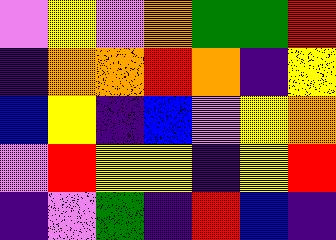[["violet", "yellow", "violet", "orange", "green", "green", "red"], ["indigo", "orange", "orange", "red", "orange", "indigo", "yellow"], ["blue", "yellow", "indigo", "blue", "violet", "yellow", "orange"], ["violet", "red", "yellow", "yellow", "indigo", "yellow", "red"], ["indigo", "violet", "green", "indigo", "red", "blue", "indigo"]]